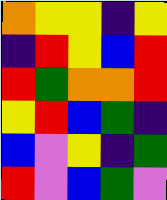[["orange", "yellow", "yellow", "indigo", "yellow"], ["indigo", "red", "yellow", "blue", "red"], ["red", "green", "orange", "orange", "red"], ["yellow", "red", "blue", "green", "indigo"], ["blue", "violet", "yellow", "indigo", "green"], ["red", "violet", "blue", "green", "violet"]]